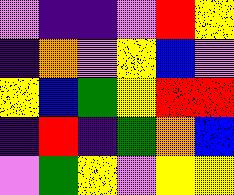[["violet", "indigo", "indigo", "violet", "red", "yellow"], ["indigo", "orange", "violet", "yellow", "blue", "violet"], ["yellow", "blue", "green", "yellow", "red", "red"], ["indigo", "red", "indigo", "green", "orange", "blue"], ["violet", "green", "yellow", "violet", "yellow", "yellow"]]